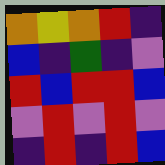[["orange", "yellow", "orange", "red", "indigo"], ["blue", "indigo", "green", "indigo", "violet"], ["red", "blue", "red", "red", "blue"], ["violet", "red", "violet", "red", "violet"], ["indigo", "red", "indigo", "red", "blue"]]